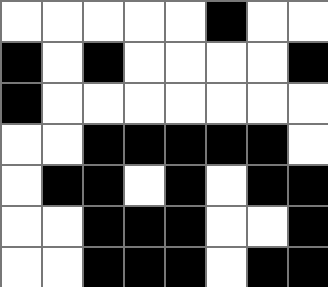[["white", "white", "white", "white", "white", "black", "white", "white"], ["black", "white", "black", "white", "white", "white", "white", "black"], ["black", "white", "white", "white", "white", "white", "white", "white"], ["white", "white", "black", "black", "black", "black", "black", "white"], ["white", "black", "black", "white", "black", "white", "black", "black"], ["white", "white", "black", "black", "black", "white", "white", "black"], ["white", "white", "black", "black", "black", "white", "black", "black"]]